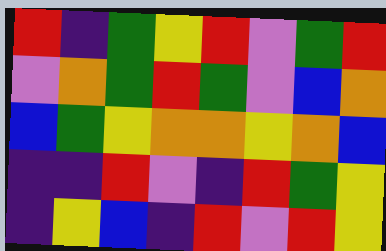[["red", "indigo", "green", "yellow", "red", "violet", "green", "red"], ["violet", "orange", "green", "red", "green", "violet", "blue", "orange"], ["blue", "green", "yellow", "orange", "orange", "yellow", "orange", "blue"], ["indigo", "indigo", "red", "violet", "indigo", "red", "green", "yellow"], ["indigo", "yellow", "blue", "indigo", "red", "violet", "red", "yellow"]]